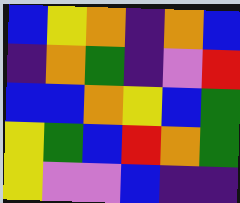[["blue", "yellow", "orange", "indigo", "orange", "blue"], ["indigo", "orange", "green", "indigo", "violet", "red"], ["blue", "blue", "orange", "yellow", "blue", "green"], ["yellow", "green", "blue", "red", "orange", "green"], ["yellow", "violet", "violet", "blue", "indigo", "indigo"]]